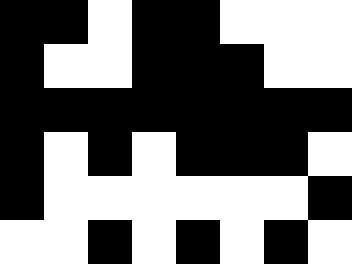[["black", "black", "white", "black", "black", "white", "white", "white"], ["black", "white", "white", "black", "black", "black", "white", "white"], ["black", "black", "black", "black", "black", "black", "black", "black"], ["black", "white", "black", "white", "black", "black", "black", "white"], ["black", "white", "white", "white", "white", "white", "white", "black"], ["white", "white", "black", "white", "black", "white", "black", "white"]]